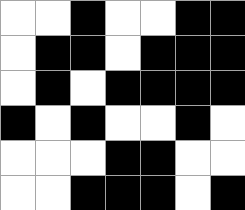[["white", "white", "black", "white", "white", "black", "black"], ["white", "black", "black", "white", "black", "black", "black"], ["white", "black", "white", "black", "black", "black", "black"], ["black", "white", "black", "white", "white", "black", "white"], ["white", "white", "white", "black", "black", "white", "white"], ["white", "white", "black", "black", "black", "white", "black"]]